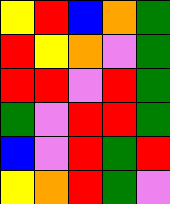[["yellow", "red", "blue", "orange", "green"], ["red", "yellow", "orange", "violet", "green"], ["red", "red", "violet", "red", "green"], ["green", "violet", "red", "red", "green"], ["blue", "violet", "red", "green", "red"], ["yellow", "orange", "red", "green", "violet"]]